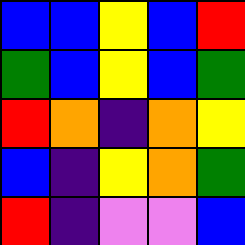[["blue", "blue", "yellow", "blue", "red"], ["green", "blue", "yellow", "blue", "green"], ["red", "orange", "indigo", "orange", "yellow"], ["blue", "indigo", "yellow", "orange", "green"], ["red", "indigo", "violet", "violet", "blue"]]